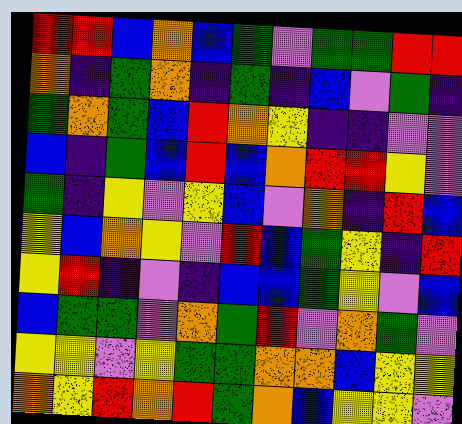[["red", "red", "blue", "orange", "blue", "green", "violet", "green", "green", "red", "red"], ["orange", "indigo", "green", "orange", "indigo", "green", "indigo", "blue", "violet", "green", "indigo"], ["green", "orange", "green", "blue", "red", "orange", "yellow", "indigo", "indigo", "violet", "violet"], ["blue", "indigo", "green", "blue", "red", "blue", "orange", "red", "red", "yellow", "violet"], ["green", "indigo", "yellow", "violet", "yellow", "blue", "violet", "orange", "indigo", "red", "blue"], ["yellow", "blue", "orange", "yellow", "violet", "red", "blue", "green", "yellow", "indigo", "red"], ["yellow", "red", "indigo", "violet", "indigo", "blue", "blue", "green", "yellow", "violet", "blue"], ["blue", "green", "green", "violet", "orange", "green", "red", "violet", "orange", "green", "violet"], ["yellow", "yellow", "violet", "yellow", "green", "green", "orange", "orange", "blue", "yellow", "yellow"], ["orange", "yellow", "red", "orange", "red", "green", "orange", "blue", "yellow", "yellow", "violet"]]